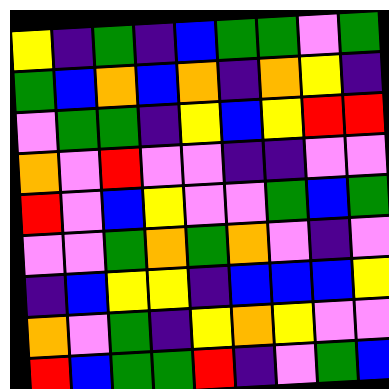[["yellow", "indigo", "green", "indigo", "blue", "green", "green", "violet", "green"], ["green", "blue", "orange", "blue", "orange", "indigo", "orange", "yellow", "indigo"], ["violet", "green", "green", "indigo", "yellow", "blue", "yellow", "red", "red"], ["orange", "violet", "red", "violet", "violet", "indigo", "indigo", "violet", "violet"], ["red", "violet", "blue", "yellow", "violet", "violet", "green", "blue", "green"], ["violet", "violet", "green", "orange", "green", "orange", "violet", "indigo", "violet"], ["indigo", "blue", "yellow", "yellow", "indigo", "blue", "blue", "blue", "yellow"], ["orange", "violet", "green", "indigo", "yellow", "orange", "yellow", "violet", "violet"], ["red", "blue", "green", "green", "red", "indigo", "violet", "green", "blue"]]